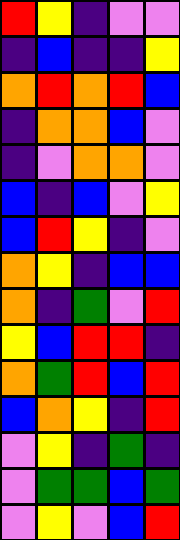[["red", "yellow", "indigo", "violet", "violet"], ["indigo", "blue", "indigo", "indigo", "yellow"], ["orange", "red", "orange", "red", "blue"], ["indigo", "orange", "orange", "blue", "violet"], ["indigo", "violet", "orange", "orange", "violet"], ["blue", "indigo", "blue", "violet", "yellow"], ["blue", "red", "yellow", "indigo", "violet"], ["orange", "yellow", "indigo", "blue", "blue"], ["orange", "indigo", "green", "violet", "red"], ["yellow", "blue", "red", "red", "indigo"], ["orange", "green", "red", "blue", "red"], ["blue", "orange", "yellow", "indigo", "red"], ["violet", "yellow", "indigo", "green", "indigo"], ["violet", "green", "green", "blue", "green"], ["violet", "yellow", "violet", "blue", "red"]]